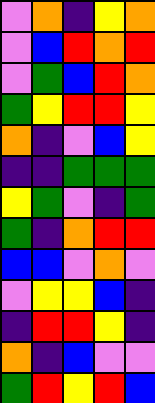[["violet", "orange", "indigo", "yellow", "orange"], ["violet", "blue", "red", "orange", "red"], ["violet", "green", "blue", "red", "orange"], ["green", "yellow", "red", "red", "yellow"], ["orange", "indigo", "violet", "blue", "yellow"], ["indigo", "indigo", "green", "green", "green"], ["yellow", "green", "violet", "indigo", "green"], ["green", "indigo", "orange", "red", "red"], ["blue", "blue", "violet", "orange", "violet"], ["violet", "yellow", "yellow", "blue", "indigo"], ["indigo", "red", "red", "yellow", "indigo"], ["orange", "indigo", "blue", "violet", "violet"], ["green", "red", "yellow", "red", "blue"]]